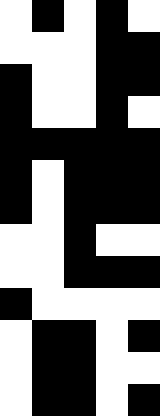[["white", "black", "white", "black", "white"], ["white", "white", "white", "black", "black"], ["black", "white", "white", "black", "black"], ["black", "white", "white", "black", "white"], ["black", "black", "black", "black", "black"], ["black", "white", "black", "black", "black"], ["black", "white", "black", "black", "black"], ["white", "white", "black", "white", "white"], ["white", "white", "black", "black", "black"], ["black", "white", "white", "white", "white"], ["white", "black", "black", "white", "black"], ["white", "black", "black", "white", "white"], ["white", "black", "black", "white", "black"]]